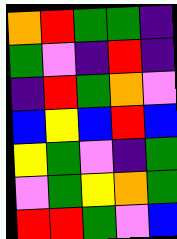[["orange", "red", "green", "green", "indigo"], ["green", "violet", "indigo", "red", "indigo"], ["indigo", "red", "green", "orange", "violet"], ["blue", "yellow", "blue", "red", "blue"], ["yellow", "green", "violet", "indigo", "green"], ["violet", "green", "yellow", "orange", "green"], ["red", "red", "green", "violet", "blue"]]